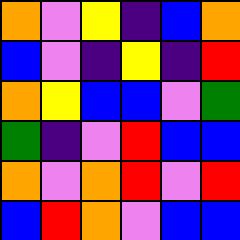[["orange", "violet", "yellow", "indigo", "blue", "orange"], ["blue", "violet", "indigo", "yellow", "indigo", "red"], ["orange", "yellow", "blue", "blue", "violet", "green"], ["green", "indigo", "violet", "red", "blue", "blue"], ["orange", "violet", "orange", "red", "violet", "red"], ["blue", "red", "orange", "violet", "blue", "blue"]]